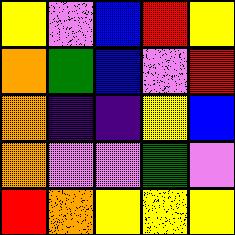[["yellow", "violet", "blue", "red", "yellow"], ["orange", "green", "blue", "violet", "red"], ["orange", "indigo", "indigo", "yellow", "blue"], ["orange", "violet", "violet", "green", "violet"], ["red", "orange", "yellow", "yellow", "yellow"]]